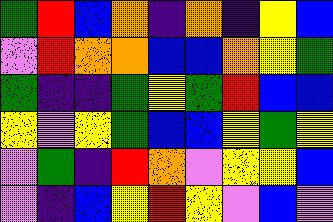[["green", "red", "blue", "orange", "indigo", "orange", "indigo", "yellow", "blue"], ["violet", "red", "orange", "orange", "blue", "blue", "orange", "yellow", "green"], ["green", "indigo", "indigo", "green", "yellow", "green", "red", "blue", "blue"], ["yellow", "violet", "yellow", "green", "blue", "blue", "yellow", "green", "yellow"], ["violet", "green", "indigo", "red", "orange", "violet", "yellow", "yellow", "blue"], ["violet", "indigo", "blue", "yellow", "red", "yellow", "violet", "blue", "violet"]]